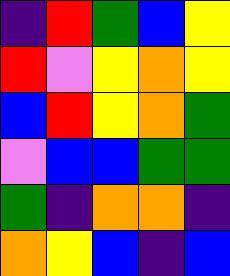[["indigo", "red", "green", "blue", "yellow"], ["red", "violet", "yellow", "orange", "yellow"], ["blue", "red", "yellow", "orange", "green"], ["violet", "blue", "blue", "green", "green"], ["green", "indigo", "orange", "orange", "indigo"], ["orange", "yellow", "blue", "indigo", "blue"]]